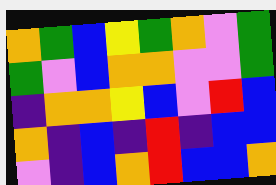[["orange", "green", "blue", "yellow", "green", "orange", "violet", "green"], ["green", "violet", "blue", "orange", "orange", "violet", "violet", "green"], ["indigo", "orange", "orange", "yellow", "blue", "violet", "red", "blue"], ["orange", "indigo", "blue", "indigo", "red", "indigo", "blue", "blue"], ["violet", "indigo", "blue", "orange", "red", "blue", "blue", "orange"]]